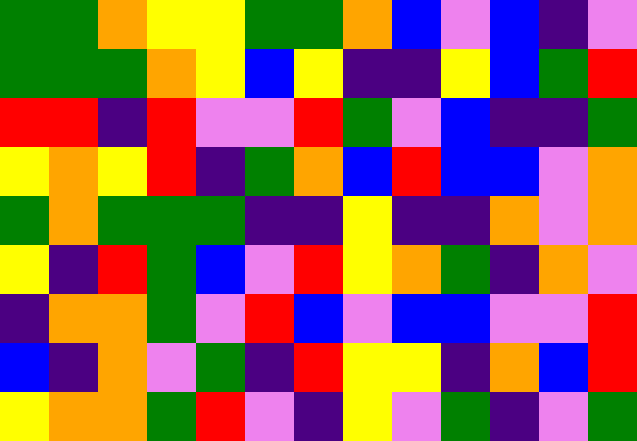[["green", "green", "orange", "yellow", "yellow", "green", "green", "orange", "blue", "violet", "blue", "indigo", "violet"], ["green", "green", "green", "orange", "yellow", "blue", "yellow", "indigo", "indigo", "yellow", "blue", "green", "red"], ["red", "red", "indigo", "red", "violet", "violet", "red", "green", "violet", "blue", "indigo", "indigo", "green"], ["yellow", "orange", "yellow", "red", "indigo", "green", "orange", "blue", "red", "blue", "blue", "violet", "orange"], ["green", "orange", "green", "green", "green", "indigo", "indigo", "yellow", "indigo", "indigo", "orange", "violet", "orange"], ["yellow", "indigo", "red", "green", "blue", "violet", "red", "yellow", "orange", "green", "indigo", "orange", "violet"], ["indigo", "orange", "orange", "green", "violet", "red", "blue", "violet", "blue", "blue", "violet", "violet", "red"], ["blue", "indigo", "orange", "violet", "green", "indigo", "red", "yellow", "yellow", "indigo", "orange", "blue", "red"], ["yellow", "orange", "orange", "green", "red", "violet", "indigo", "yellow", "violet", "green", "indigo", "violet", "green"]]